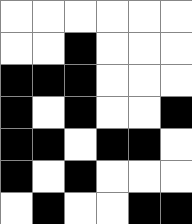[["white", "white", "white", "white", "white", "white"], ["white", "white", "black", "white", "white", "white"], ["black", "black", "black", "white", "white", "white"], ["black", "white", "black", "white", "white", "black"], ["black", "black", "white", "black", "black", "white"], ["black", "white", "black", "white", "white", "white"], ["white", "black", "white", "white", "black", "black"]]